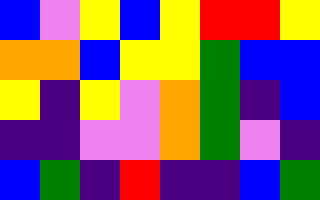[["blue", "violet", "yellow", "blue", "yellow", "red", "red", "yellow"], ["orange", "orange", "blue", "yellow", "yellow", "green", "blue", "blue"], ["yellow", "indigo", "yellow", "violet", "orange", "green", "indigo", "blue"], ["indigo", "indigo", "violet", "violet", "orange", "green", "violet", "indigo"], ["blue", "green", "indigo", "red", "indigo", "indigo", "blue", "green"]]